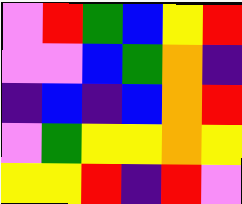[["violet", "red", "green", "blue", "yellow", "red"], ["violet", "violet", "blue", "green", "orange", "indigo"], ["indigo", "blue", "indigo", "blue", "orange", "red"], ["violet", "green", "yellow", "yellow", "orange", "yellow"], ["yellow", "yellow", "red", "indigo", "red", "violet"]]